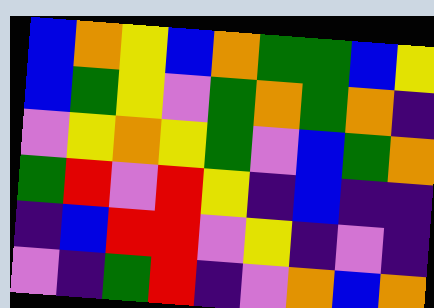[["blue", "orange", "yellow", "blue", "orange", "green", "green", "blue", "yellow"], ["blue", "green", "yellow", "violet", "green", "orange", "green", "orange", "indigo"], ["violet", "yellow", "orange", "yellow", "green", "violet", "blue", "green", "orange"], ["green", "red", "violet", "red", "yellow", "indigo", "blue", "indigo", "indigo"], ["indigo", "blue", "red", "red", "violet", "yellow", "indigo", "violet", "indigo"], ["violet", "indigo", "green", "red", "indigo", "violet", "orange", "blue", "orange"]]